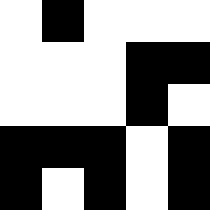[["white", "black", "white", "white", "white"], ["white", "white", "white", "black", "black"], ["white", "white", "white", "black", "white"], ["black", "black", "black", "white", "black"], ["black", "white", "black", "white", "black"]]